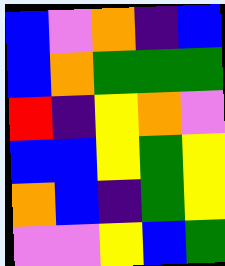[["blue", "violet", "orange", "indigo", "blue"], ["blue", "orange", "green", "green", "green"], ["red", "indigo", "yellow", "orange", "violet"], ["blue", "blue", "yellow", "green", "yellow"], ["orange", "blue", "indigo", "green", "yellow"], ["violet", "violet", "yellow", "blue", "green"]]